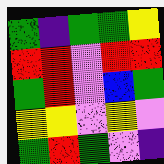[["green", "indigo", "green", "green", "yellow"], ["red", "red", "violet", "red", "red"], ["green", "red", "violet", "blue", "green"], ["yellow", "yellow", "violet", "yellow", "violet"], ["green", "red", "green", "violet", "indigo"]]